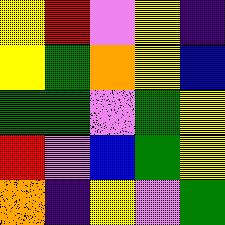[["yellow", "red", "violet", "yellow", "indigo"], ["yellow", "green", "orange", "yellow", "blue"], ["green", "green", "violet", "green", "yellow"], ["red", "violet", "blue", "green", "yellow"], ["orange", "indigo", "yellow", "violet", "green"]]